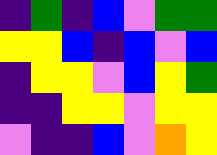[["indigo", "green", "indigo", "blue", "violet", "green", "green"], ["yellow", "yellow", "blue", "indigo", "blue", "violet", "blue"], ["indigo", "yellow", "yellow", "violet", "blue", "yellow", "green"], ["indigo", "indigo", "yellow", "yellow", "violet", "yellow", "yellow"], ["violet", "indigo", "indigo", "blue", "violet", "orange", "yellow"]]